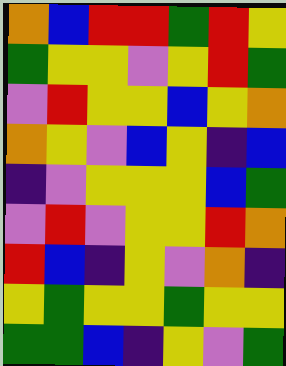[["orange", "blue", "red", "red", "green", "red", "yellow"], ["green", "yellow", "yellow", "violet", "yellow", "red", "green"], ["violet", "red", "yellow", "yellow", "blue", "yellow", "orange"], ["orange", "yellow", "violet", "blue", "yellow", "indigo", "blue"], ["indigo", "violet", "yellow", "yellow", "yellow", "blue", "green"], ["violet", "red", "violet", "yellow", "yellow", "red", "orange"], ["red", "blue", "indigo", "yellow", "violet", "orange", "indigo"], ["yellow", "green", "yellow", "yellow", "green", "yellow", "yellow"], ["green", "green", "blue", "indigo", "yellow", "violet", "green"]]